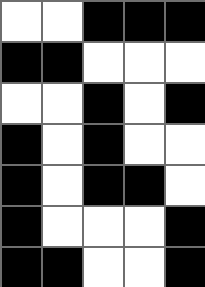[["white", "white", "black", "black", "black"], ["black", "black", "white", "white", "white"], ["white", "white", "black", "white", "black"], ["black", "white", "black", "white", "white"], ["black", "white", "black", "black", "white"], ["black", "white", "white", "white", "black"], ["black", "black", "white", "white", "black"]]